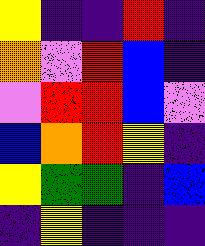[["yellow", "indigo", "indigo", "red", "indigo"], ["orange", "violet", "red", "blue", "indigo"], ["violet", "red", "red", "blue", "violet"], ["blue", "orange", "red", "yellow", "indigo"], ["yellow", "green", "green", "indigo", "blue"], ["indigo", "yellow", "indigo", "indigo", "indigo"]]